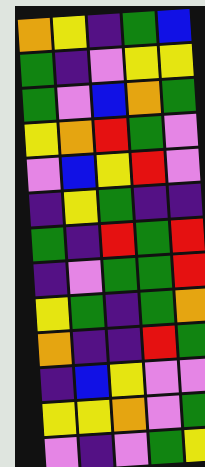[["orange", "yellow", "indigo", "green", "blue"], ["green", "indigo", "violet", "yellow", "yellow"], ["green", "violet", "blue", "orange", "green"], ["yellow", "orange", "red", "green", "violet"], ["violet", "blue", "yellow", "red", "violet"], ["indigo", "yellow", "green", "indigo", "indigo"], ["green", "indigo", "red", "green", "red"], ["indigo", "violet", "green", "green", "red"], ["yellow", "green", "indigo", "green", "orange"], ["orange", "indigo", "indigo", "red", "green"], ["indigo", "blue", "yellow", "violet", "violet"], ["yellow", "yellow", "orange", "violet", "green"], ["violet", "indigo", "violet", "green", "yellow"]]